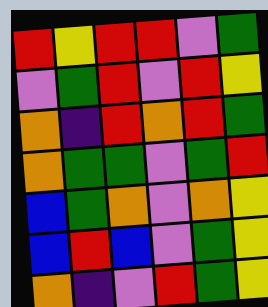[["red", "yellow", "red", "red", "violet", "green"], ["violet", "green", "red", "violet", "red", "yellow"], ["orange", "indigo", "red", "orange", "red", "green"], ["orange", "green", "green", "violet", "green", "red"], ["blue", "green", "orange", "violet", "orange", "yellow"], ["blue", "red", "blue", "violet", "green", "yellow"], ["orange", "indigo", "violet", "red", "green", "yellow"]]